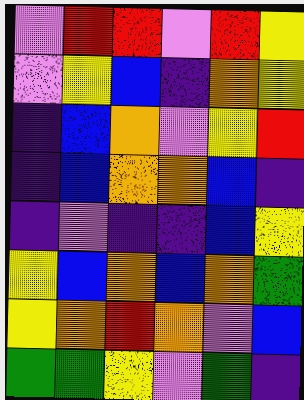[["violet", "red", "red", "violet", "red", "yellow"], ["violet", "yellow", "blue", "indigo", "orange", "yellow"], ["indigo", "blue", "orange", "violet", "yellow", "red"], ["indigo", "blue", "orange", "orange", "blue", "indigo"], ["indigo", "violet", "indigo", "indigo", "blue", "yellow"], ["yellow", "blue", "orange", "blue", "orange", "green"], ["yellow", "orange", "red", "orange", "violet", "blue"], ["green", "green", "yellow", "violet", "green", "indigo"]]